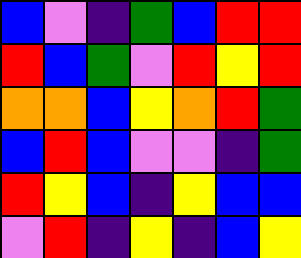[["blue", "violet", "indigo", "green", "blue", "red", "red"], ["red", "blue", "green", "violet", "red", "yellow", "red"], ["orange", "orange", "blue", "yellow", "orange", "red", "green"], ["blue", "red", "blue", "violet", "violet", "indigo", "green"], ["red", "yellow", "blue", "indigo", "yellow", "blue", "blue"], ["violet", "red", "indigo", "yellow", "indigo", "blue", "yellow"]]